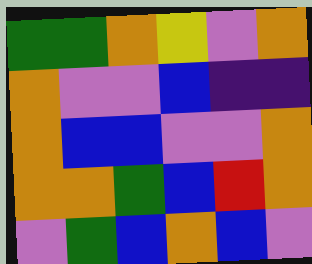[["green", "green", "orange", "yellow", "violet", "orange"], ["orange", "violet", "violet", "blue", "indigo", "indigo"], ["orange", "blue", "blue", "violet", "violet", "orange"], ["orange", "orange", "green", "blue", "red", "orange"], ["violet", "green", "blue", "orange", "blue", "violet"]]